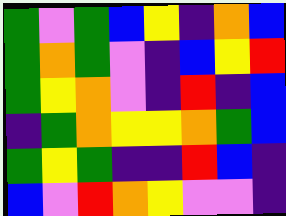[["green", "violet", "green", "blue", "yellow", "indigo", "orange", "blue"], ["green", "orange", "green", "violet", "indigo", "blue", "yellow", "red"], ["green", "yellow", "orange", "violet", "indigo", "red", "indigo", "blue"], ["indigo", "green", "orange", "yellow", "yellow", "orange", "green", "blue"], ["green", "yellow", "green", "indigo", "indigo", "red", "blue", "indigo"], ["blue", "violet", "red", "orange", "yellow", "violet", "violet", "indigo"]]